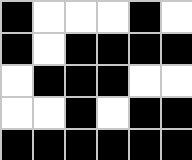[["black", "white", "white", "white", "black", "white"], ["black", "white", "black", "black", "black", "black"], ["white", "black", "black", "black", "white", "white"], ["white", "white", "black", "white", "black", "black"], ["black", "black", "black", "black", "black", "black"]]